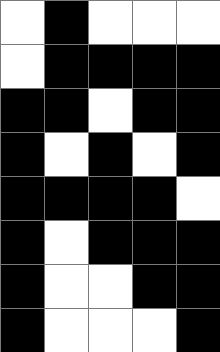[["white", "black", "white", "white", "white"], ["white", "black", "black", "black", "black"], ["black", "black", "white", "black", "black"], ["black", "white", "black", "white", "black"], ["black", "black", "black", "black", "white"], ["black", "white", "black", "black", "black"], ["black", "white", "white", "black", "black"], ["black", "white", "white", "white", "black"]]